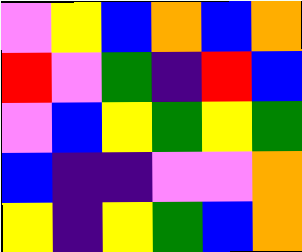[["violet", "yellow", "blue", "orange", "blue", "orange"], ["red", "violet", "green", "indigo", "red", "blue"], ["violet", "blue", "yellow", "green", "yellow", "green"], ["blue", "indigo", "indigo", "violet", "violet", "orange"], ["yellow", "indigo", "yellow", "green", "blue", "orange"]]